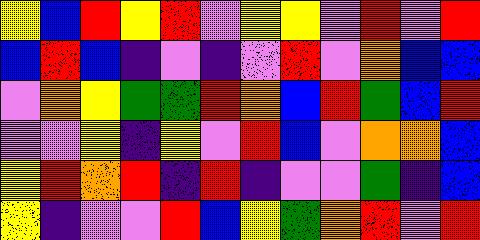[["yellow", "blue", "red", "yellow", "red", "violet", "yellow", "yellow", "violet", "red", "violet", "red"], ["blue", "red", "blue", "indigo", "violet", "indigo", "violet", "red", "violet", "orange", "blue", "blue"], ["violet", "orange", "yellow", "green", "green", "red", "orange", "blue", "red", "green", "blue", "red"], ["violet", "violet", "yellow", "indigo", "yellow", "violet", "red", "blue", "violet", "orange", "orange", "blue"], ["yellow", "red", "orange", "red", "indigo", "red", "indigo", "violet", "violet", "green", "indigo", "blue"], ["yellow", "indigo", "violet", "violet", "red", "blue", "yellow", "green", "orange", "red", "violet", "red"]]